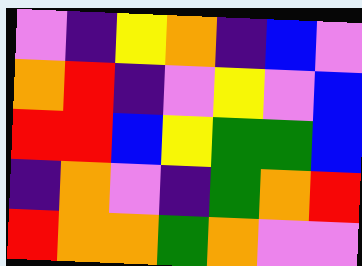[["violet", "indigo", "yellow", "orange", "indigo", "blue", "violet"], ["orange", "red", "indigo", "violet", "yellow", "violet", "blue"], ["red", "red", "blue", "yellow", "green", "green", "blue"], ["indigo", "orange", "violet", "indigo", "green", "orange", "red"], ["red", "orange", "orange", "green", "orange", "violet", "violet"]]